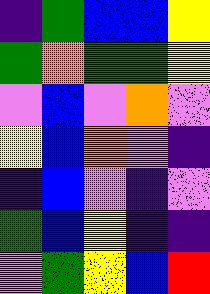[["indigo", "green", "blue", "blue", "yellow"], ["green", "orange", "green", "green", "yellow"], ["violet", "blue", "violet", "orange", "violet"], ["yellow", "blue", "orange", "violet", "indigo"], ["indigo", "blue", "violet", "indigo", "violet"], ["green", "blue", "yellow", "indigo", "indigo"], ["violet", "green", "yellow", "blue", "red"]]